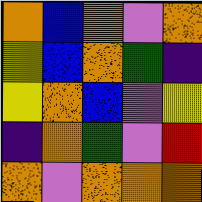[["orange", "blue", "orange", "violet", "orange"], ["yellow", "blue", "orange", "green", "indigo"], ["yellow", "orange", "blue", "violet", "yellow"], ["indigo", "orange", "green", "violet", "red"], ["orange", "violet", "orange", "orange", "orange"]]